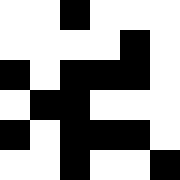[["white", "white", "black", "white", "white", "white"], ["white", "white", "white", "white", "black", "white"], ["black", "white", "black", "black", "black", "white"], ["white", "black", "black", "white", "white", "white"], ["black", "white", "black", "black", "black", "white"], ["white", "white", "black", "white", "white", "black"]]